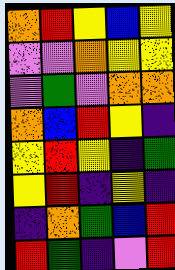[["orange", "red", "yellow", "blue", "yellow"], ["violet", "violet", "orange", "yellow", "yellow"], ["violet", "green", "violet", "orange", "orange"], ["orange", "blue", "red", "yellow", "indigo"], ["yellow", "red", "yellow", "indigo", "green"], ["yellow", "red", "indigo", "yellow", "indigo"], ["indigo", "orange", "green", "blue", "red"], ["red", "green", "indigo", "violet", "red"]]